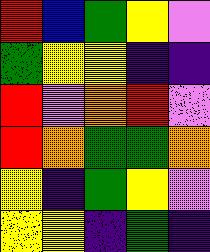[["red", "blue", "green", "yellow", "violet"], ["green", "yellow", "yellow", "indigo", "indigo"], ["red", "violet", "orange", "red", "violet"], ["red", "orange", "green", "green", "orange"], ["yellow", "indigo", "green", "yellow", "violet"], ["yellow", "yellow", "indigo", "green", "indigo"]]